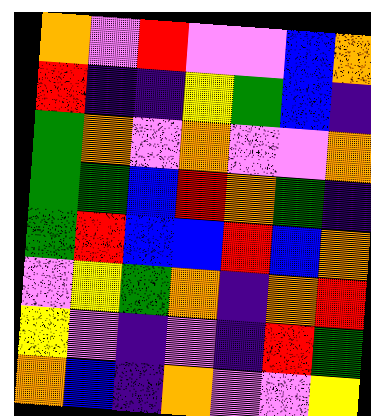[["orange", "violet", "red", "violet", "violet", "blue", "orange"], ["red", "indigo", "indigo", "yellow", "green", "blue", "indigo"], ["green", "orange", "violet", "orange", "violet", "violet", "orange"], ["green", "green", "blue", "red", "orange", "green", "indigo"], ["green", "red", "blue", "blue", "red", "blue", "orange"], ["violet", "yellow", "green", "orange", "indigo", "orange", "red"], ["yellow", "violet", "indigo", "violet", "indigo", "red", "green"], ["orange", "blue", "indigo", "orange", "violet", "violet", "yellow"]]